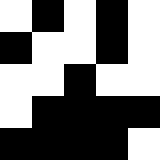[["white", "black", "white", "black", "white"], ["black", "white", "white", "black", "white"], ["white", "white", "black", "white", "white"], ["white", "black", "black", "black", "black"], ["black", "black", "black", "black", "white"]]